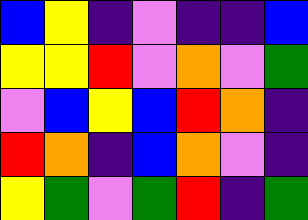[["blue", "yellow", "indigo", "violet", "indigo", "indigo", "blue"], ["yellow", "yellow", "red", "violet", "orange", "violet", "green"], ["violet", "blue", "yellow", "blue", "red", "orange", "indigo"], ["red", "orange", "indigo", "blue", "orange", "violet", "indigo"], ["yellow", "green", "violet", "green", "red", "indigo", "green"]]